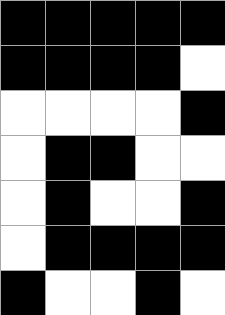[["black", "black", "black", "black", "black"], ["black", "black", "black", "black", "white"], ["white", "white", "white", "white", "black"], ["white", "black", "black", "white", "white"], ["white", "black", "white", "white", "black"], ["white", "black", "black", "black", "black"], ["black", "white", "white", "black", "white"]]